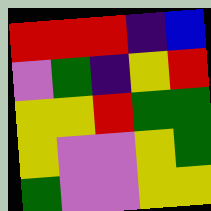[["red", "red", "red", "indigo", "blue"], ["violet", "green", "indigo", "yellow", "red"], ["yellow", "yellow", "red", "green", "green"], ["yellow", "violet", "violet", "yellow", "green"], ["green", "violet", "violet", "yellow", "yellow"]]